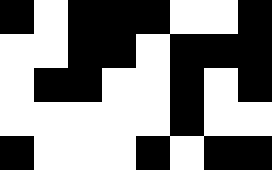[["black", "white", "black", "black", "black", "white", "white", "black"], ["white", "white", "black", "black", "white", "black", "black", "black"], ["white", "black", "black", "white", "white", "black", "white", "black"], ["white", "white", "white", "white", "white", "black", "white", "white"], ["black", "white", "white", "white", "black", "white", "black", "black"]]